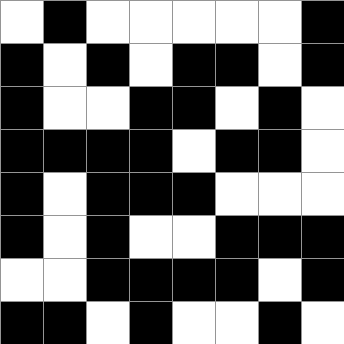[["white", "black", "white", "white", "white", "white", "white", "black"], ["black", "white", "black", "white", "black", "black", "white", "black"], ["black", "white", "white", "black", "black", "white", "black", "white"], ["black", "black", "black", "black", "white", "black", "black", "white"], ["black", "white", "black", "black", "black", "white", "white", "white"], ["black", "white", "black", "white", "white", "black", "black", "black"], ["white", "white", "black", "black", "black", "black", "white", "black"], ["black", "black", "white", "black", "white", "white", "black", "white"]]